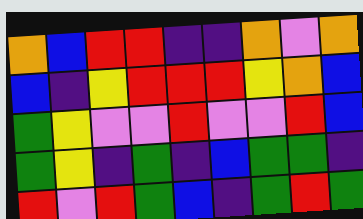[["orange", "blue", "red", "red", "indigo", "indigo", "orange", "violet", "orange"], ["blue", "indigo", "yellow", "red", "red", "red", "yellow", "orange", "blue"], ["green", "yellow", "violet", "violet", "red", "violet", "violet", "red", "blue"], ["green", "yellow", "indigo", "green", "indigo", "blue", "green", "green", "indigo"], ["red", "violet", "red", "green", "blue", "indigo", "green", "red", "green"]]